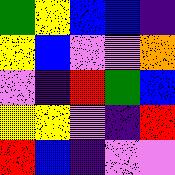[["green", "yellow", "blue", "blue", "indigo"], ["yellow", "blue", "violet", "violet", "orange"], ["violet", "indigo", "red", "green", "blue"], ["yellow", "yellow", "violet", "indigo", "red"], ["red", "blue", "indigo", "violet", "violet"]]